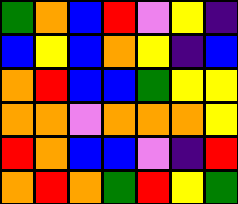[["green", "orange", "blue", "red", "violet", "yellow", "indigo"], ["blue", "yellow", "blue", "orange", "yellow", "indigo", "blue"], ["orange", "red", "blue", "blue", "green", "yellow", "yellow"], ["orange", "orange", "violet", "orange", "orange", "orange", "yellow"], ["red", "orange", "blue", "blue", "violet", "indigo", "red"], ["orange", "red", "orange", "green", "red", "yellow", "green"]]